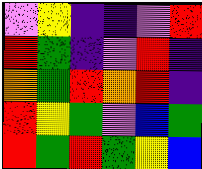[["violet", "yellow", "indigo", "indigo", "violet", "red"], ["red", "green", "indigo", "violet", "red", "indigo"], ["orange", "green", "red", "orange", "red", "indigo"], ["red", "yellow", "green", "violet", "blue", "green"], ["red", "green", "red", "green", "yellow", "blue"]]